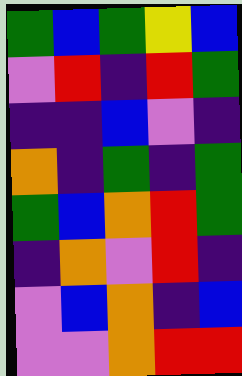[["green", "blue", "green", "yellow", "blue"], ["violet", "red", "indigo", "red", "green"], ["indigo", "indigo", "blue", "violet", "indigo"], ["orange", "indigo", "green", "indigo", "green"], ["green", "blue", "orange", "red", "green"], ["indigo", "orange", "violet", "red", "indigo"], ["violet", "blue", "orange", "indigo", "blue"], ["violet", "violet", "orange", "red", "red"]]